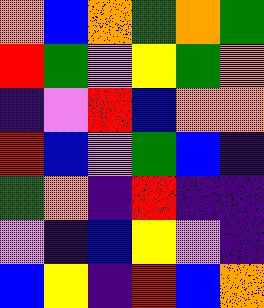[["orange", "blue", "orange", "green", "orange", "green"], ["red", "green", "violet", "yellow", "green", "orange"], ["indigo", "violet", "red", "blue", "orange", "orange"], ["red", "blue", "violet", "green", "blue", "indigo"], ["green", "orange", "indigo", "red", "indigo", "indigo"], ["violet", "indigo", "blue", "yellow", "violet", "indigo"], ["blue", "yellow", "indigo", "red", "blue", "orange"]]